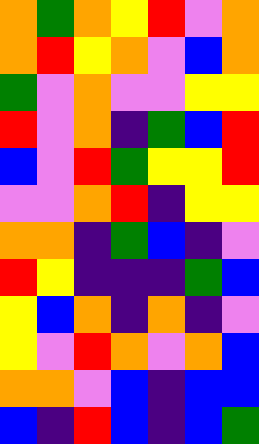[["orange", "green", "orange", "yellow", "red", "violet", "orange"], ["orange", "red", "yellow", "orange", "violet", "blue", "orange"], ["green", "violet", "orange", "violet", "violet", "yellow", "yellow"], ["red", "violet", "orange", "indigo", "green", "blue", "red"], ["blue", "violet", "red", "green", "yellow", "yellow", "red"], ["violet", "violet", "orange", "red", "indigo", "yellow", "yellow"], ["orange", "orange", "indigo", "green", "blue", "indigo", "violet"], ["red", "yellow", "indigo", "indigo", "indigo", "green", "blue"], ["yellow", "blue", "orange", "indigo", "orange", "indigo", "violet"], ["yellow", "violet", "red", "orange", "violet", "orange", "blue"], ["orange", "orange", "violet", "blue", "indigo", "blue", "blue"], ["blue", "indigo", "red", "blue", "indigo", "blue", "green"]]